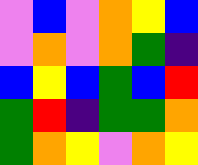[["violet", "blue", "violet", "orange", "yellow", "blue"], ["violet", "orange", "violet", "orange", "green", "indigo"], ["blue", "yellow", "blue", "green", "blue", "red"], ["green", "red", "indigo", "green", "green", "orange"], ["green", "orange", "yellow", "violet", "orange", "yellow"]]